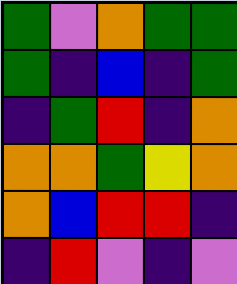[["green", "violet", "orange", "green", "green"], ["green", "indigo", "blue", "indigo", "green"], ["indigo", "green", "red", "indigo", "orange"], ["orange", "orange", "green", "yellow", "orange"], ["orange", "blue", "red", "red", "indigo"], ["indigo", "red", "violet", "indigo", "violet"]]